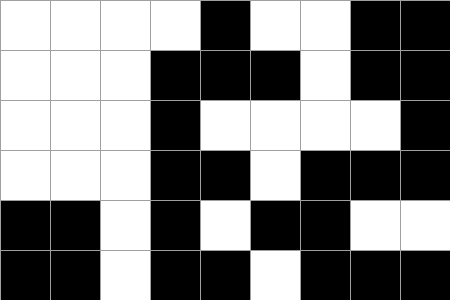[["white", "white", "white", "white", "black", "white", "white", "black", "black"], ["white", "white", "white", "black", "black", "black", "white", "black", "black"], ["white", "white", "white", "black", "white", "white", "white", "white", "black"], ["white", "white", "white", "black", "black", "white", "black", "black", "black"], ["black", "black", "white", "black", "white", "black", "black", "white", "white"], ["black", "black", "white", "black", "black", "white", "black", "black", "black"]]